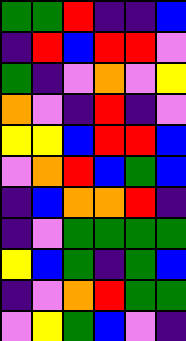[["green", "green", "red", "indigo", "indigo", "blue"], ["indigo", "red", "blue", "red", "red", "violet"], ["green", "indigo", "violet", "orange", "violet", "yellow"], ["orange", "violet", "indigo", "red", "indigo", "violet"], ["yellow", "yellow", "blue", "red", "red", "blue"], ["violet", "orange", "red", "blue", "green", "blue"], ["indigo", "blue", "orange", "orange", "red", "indigo"], ["indigo", "violet", "green", "green", "green", "green"], ["yellow", "blue", "green", "indigo", "green", "blue"], ["indigo", "violet", "orange", "red", "green", "green"], ["violet", "yellow", "green", "blue", "violet", "indigo"]]